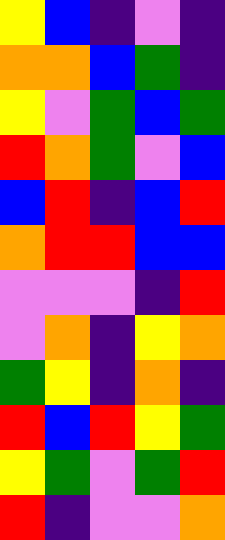[["yellow", "blue", "indigo", "violet", "indigo"], ["orange", "orange", "blue", "green", "indigo"], ["yellow", "violet", "green", "blue", "green"], ["red", "orange", "green", "violet", "blue"], ["blue", "red", "indigo", "blue", "red"], ["orange", "red", "red", "blue", "blue"], ["violet", "violet", "violet", "indigo", "red"], ["violet", "orange", "indigo", "yellow", "orange"], ["green", "yellow", "indigo", "orange", "indigo"], ["red", "blue", "red", "yellow", "green"], ["yellow", "green", "violet", "green", "red"], ["red", "indigo", "violet", "violet", "orange"]]